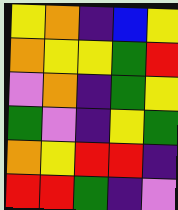[["yellow", "orange", "indigo", "blue", "yellow"], ["orange", "yellow", "yellow", "green", "red"], ["violet", "orange", "indigo", "green", "yellow"], ["green", "violet", "indigo", "yellow", "green"], ["orange", "yellow", "red", "red", "indigo"], ["red", "red", "green", "indigo", "violet"]]